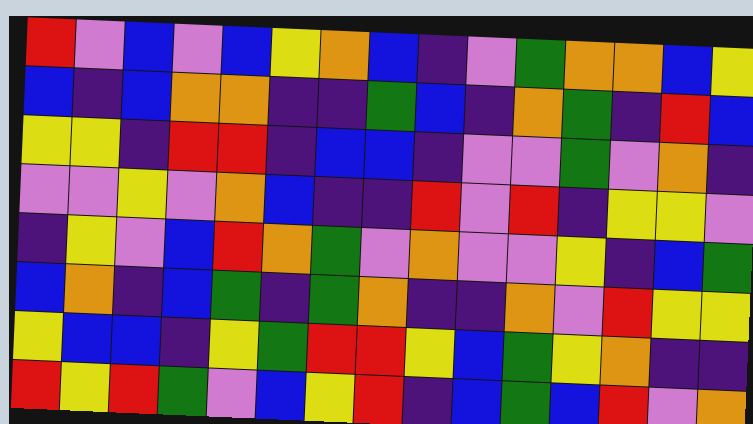[["red", "violet", "blue", "violet", "blue", "yellow", "orange", "blue", "indigo", "violet", "green", "orange", "orange", "blue", "yellow"], ["blue", "indigo", "blue", "orange", "orange", "indigo", "indigo", "green", "blue", "indigo", "orange", "green", "indigo", "red", "blue"], ["yellow", "yellow", "indigo", "red", "red", "indigo", "blue", "blue", "indigo", "violet", "violet", "green", "violet", "orange", "indigo"], ["violet", "violet", "yellow", "violet", "orange", "blue", "indigo", "indigo", "red", "violet", "red", "indigo", "yellow", "yellow", "violet"], ["indigo", "yellow", "violet", "blue", "red", "orange", "green", "violet", "orange", "violet", "violet", "yellow", "indigo", "blue", "green"], ["blue", "orange", "indigo", "blue", "green", "indigo", "green", "orange", "indigo", "indigo", "orange", "violet", "red", "yellow", "yellow"], ["yellow", "blue", "blue", "indigo", "yellow", "green", "red", "red", "yellow", "blue", "green", "yellow", "orange", "indigo", "indigo"], ["red", "yellow", "red", "green", "violet", "blue", "yellow", "red", "indigo", "blue", "green", "blue", "red", "violet", "orange"]]